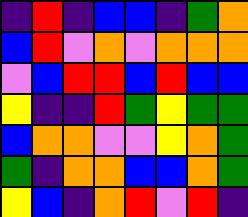[["indigo", "red", "indigo", "blue", "blue", "indigo", "green", "orange"], ["blue", "red", "violet", "orange", "violet", "orange", "orange", "orange"], ["violet", "blue", "red", "red", "blue", "red", "blue", "blue"], ["yellow", "indigo", "indigo", "red", "green", "yellow", "green", "green"], ["blue", "orange", "orange", "violet", "violet", "yellow", "orange", "green"], ["green", "indigo", "orange", "orange", "blue", "blue", "orange", "green"], ["yellow", "blue", "indigo", "orange", "red", "violet", "red", "indigo"]]